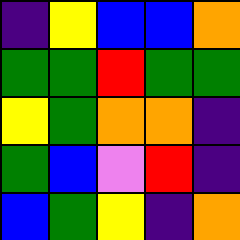[["indigo", "yellow", "blue", "blue", "orange"], ["green", "green", "red", "green", "green"], ["yellow", "green", "orange", "orange", "indigo"], ["green", "blue", "violet", "red", "indigo"], ["blue", "green", "yellow", "indigo", "orange"]]